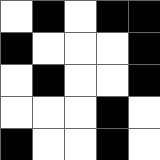[["white", "black", "white", "black", "black"], ["black", "white", "white", "white", "black"], ["white", "black", "white", "white", "black"], ["white", "white", "white", "black", "white"], ["black", "white", "white", "black", "white"]]